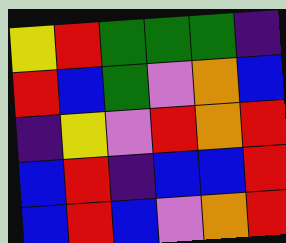[["yellow", "red", "green", "green", "green", "indigo"], ["red", "blue", "green", "violet", "orange", "blue"], ["indigo", "yellow", "violet", "red", "orange", "red"], ["blue", "red", "indigo", "blue", "blue", "red"], ["blue", "red", "blue", "violet", "orange", "red"]]